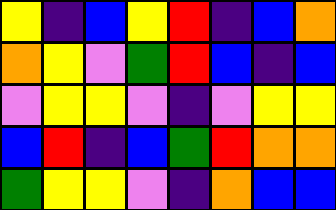[["yellow", "indigo", "blue", "yellow", "red", "indigo", "blue", "orange"], ["orange", "yellow", "violet", "green", "red", "blue", "indigo", "blue"], ["violet", "yellow", "yellow", "violet", "indigo", "violet", "yellow", "yellow"], ["blue", "red", "indigo", "blue", "green", "red", "orange", "orange"], ["green", "yellow", "yellow", "violet", "indigo", "orange", "blue", "blue"]]